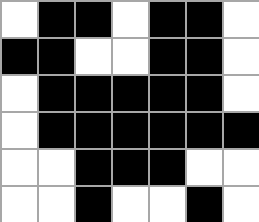[["white", "black", "black", "white", "black", "black", "white"], ["black", "black", "white", "white", "black", "black", "white"], ["white", "black", "black", "black", "black", "black", "white"], ["white", "black", "black", "black", "black", "black", "black"], ["white", "white", "black", "black", "black", "white", "white"], ["white", "white", "black", "white", "white", "black", "white"]]